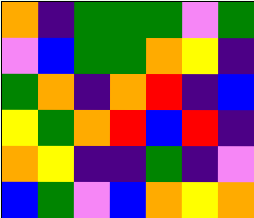[["orange", "indigo", "green", "green", "green", "violet", "green"], ["violet", "blue", "green", "green", "orange", "yellow", "indigo"], ["green", "orange", "indigo", "orange", "red", "indigo", "blue"], ["yellow", "green", "orange", "red", "blue", "red", "indigo"], ["orange", "yellow", "indigo", "indigo", "green", "indigo", "violet"], ["blue", "green", "violet", "blue", "orange", "yellow", "orange"]]